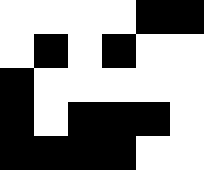[["white", "white", "white", "white", "black", "black"], ["white", "black", "white", "black", "white", "white"], ["black", "white", "white", "white", "white", "white"], ["black", "white", "black", "black", "black", "white"], ["black", "black", "black", "black", "white", "white"]]